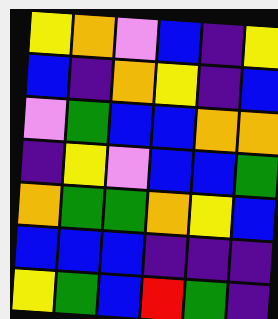[["yellow", "orange", "violet", "blue", "indigo", "yellow"], ["blue", "indigo", "orange", "yellow", "indigo", "blue"], ["violet", "green", "blue", "blue", "orange", "orange"], ["indigo", "yellow", "violet", "blue", "blue", "green"], ["orange", "green", "green", "orange", "yellow", "blue"], ["blue", "blue", "blue", "indigo", "indigo", "indigo"], ["yellow", "green", "blue", "red", "green", "indigo"]]